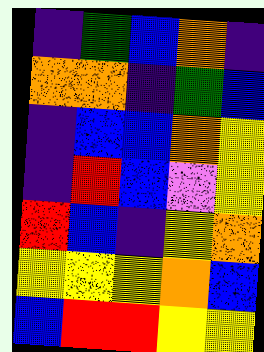[["indigo", "green", "blue", "orange", "indigo"], ["orange", "orange", "indigo", "green", "blue"], ["indigo", "blue", "blue", "orange", "yellow"], ["indigo", "red", "blue", "violet", "yellow"], ["red", "blue", "indigo", "yellow", "orange"], ["yellow", "yellow", "yellow", "orange", "blue"], ["blue", "red", "red", "yellow", "yellow"]]